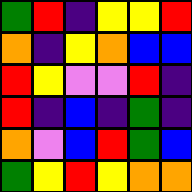[["green", "red", "indigo", "yellow", "yellow", "red"], ["orange", "indigo", "yellow", "orange", "blue", "blue"], ["red", "yellow", "violet", "violet", "red", "indigo"], ["red", "indigo", "blue", "indigo", "green", "indigo"], ["orange", "violet", "blue", "red", "green", "blue"], ["green", "yellow", "red", "yellow", "orange", "orange"]]